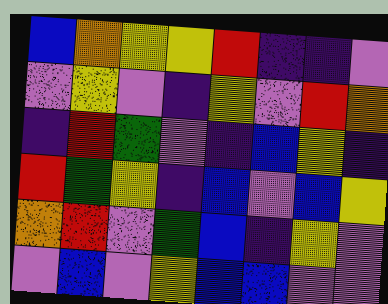[["blue", "orange", "yellow", "yellow", "red", "indigo", "indigo", "violet"], ["violet", "yellow", "violet", "indigo", "yellow", "violet", "red", "orange"], ["indigo", "red", "green", "violet", "indigo", "blue", "yellow", "indigo"], ["red", "green", "yellow", "indigo", "blue", "violet", "blue", "yellow"], ["orange", "red", "violet", "green", "blue", "indigo", "yellow", "violet"], ["violet", "blue", "violet", "yellow", "blue", "blue", "violet", "violet"]]